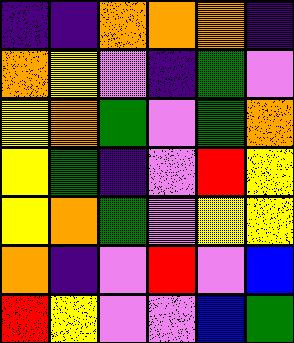[["indigo", "indigo", "orange", "orange", "orange", "indigo"], ["orange", "yellow", "violet", "indigo", "green", "violet"], ["yellow", "orange", "green", "violet", "green", "orange"], ["yellow", "green", "indigo", "violet", "red", "yellow"], ["yellow", "orange", "green", "violet", "yellow", "yellow"], ["orange", "indigo", "violet", "red", "violet", "blue"], ["red", "yellow", "violet", "violet", "blue", "green"]]